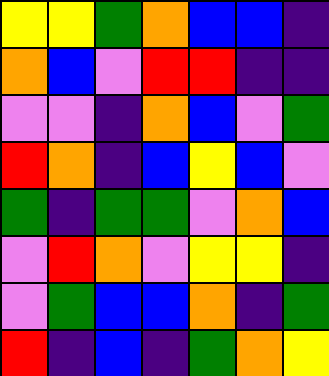[["yellow", "yellow", "green", "orange", "blue", "blue", "indigo"], ["orange", "blue", "violet", "red", "red", "indigo", "indigo"], ["violet", "violet", "indigo", "orange", "blue", "violet", "green"], ["red", "orange", "indigo", "blue", "yellow", "blue", "violet"], ["green", "indigo", "green", "green", "violet", "orange", "blue"], ["violet", "red", "orange", "violet", "yellow", "yellow", "indigo"], ["violet", "green", "blue", "blue", "orange", "indigo", "green"], ["red", "indigo", "blue", "indigo", "green", "orange", "yellow"]]